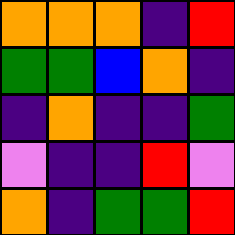[["orange", "orange", "orange", "indigo", "red"], ["green", "green", "blue", "orange", "indigo"], ["indigo", "orange", "indigo", "indigo", "green"], ["violet", "indigo", "indigo", "red", "violet"], ["orange", "indigo", "green", "green", "red"]]